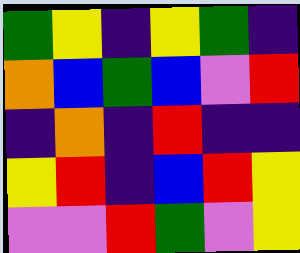[["green", "yellow", "indigo", "yellow", "green", "indigo"], ["orange", "blue", "green", "blue", "violet", "red"], ["indigo", "orange", "indigo", "red", "indigo", "indigo"], ["yellow", "red", "indigo", "blue", "red", "yellow"], ["violet", "violet", "red", "green", "violet", "yellow"]]